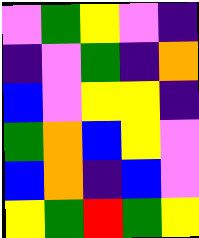[["violet", "green", "yellow", "violet", "indigo"], ["indigo", "violet", "green", "indigo", "orange"], ["blue", "violet", "yellow", "yellow", "indigo"], ["green", "orange", "blue", "yellow", "violet"], ["blue", "orange", "indigo", "blue", "violet"], ["yellow", "green", "red", "green", "yellow"]]